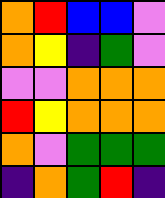[["orange", "red", "blue", "blue", "violet"], ["orange", "yellow", "indigo", "green", "violet"], ["violet", "violet", "orange", "orange", "orange"], ["red", "yellow", "orange", "orange", "orange"], ["orange", "violet", "green", "green", "green"], ["indigo", "orange", "green", "red", "indigo"]]